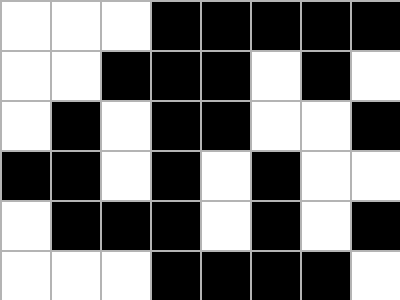[["white", "white", "white", "black", "black", "black", "black", "black"], ["white", "white", "black", "black", "black", "white", "black", "white"], ["white", "black", "white", "black", "black", "white", "white", "black"], ["black", "black", "white", "black", "white", "black", "white", "white"], ["white", "black", "black", "black", "white", "black", "white", "black"], ["white", "white", "white", "black", "black", "black", "black", "white"]]